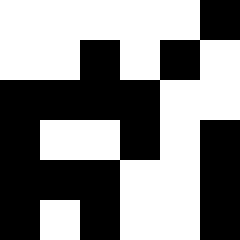[["white", "white", "white", "white", "white", "black"], ["white", "white", "black", "white", "black", "white"], ["black", "black", "black", "black", "white", "white"], ["black", "white", "white", "black", "white", "black"], ["black", "black", "black", "white", "white", "black"], ["black", "white", "black", "white", "white", "black"]]